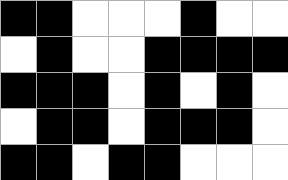[["black", "black", "white", "white", "white", "black", "white", "white"], ["white", "black", "white", "white", "black", "black", "black", "black"], ["black", "black", "black", "white", "black", "white", "black", "white"], ["white", "black", "black", "white", "black", "black", "black", "white"], ["black", "black", "white", "black", "black", "white", "white", "white"]]